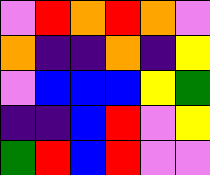[["violet", "red", "orange", "red", "orange", "violet"], ["orange", "indigo", "indigo", "orange", "indigo", "yellow"], ["violet", "blue", "blue", "blue", "yellow", "green"], ["indigo", "indigo", "blue", "red", "violet", "yellow"], ["green", "red", "blue", "red", "violet", "violet"]]